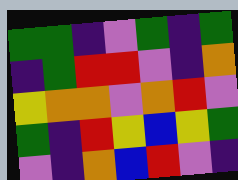[["green", "green", "indigo", "violet", "green", "indigo", "green"], ["indigo", "green", "red", "red", "violet", "indigo", "orange"], ["yellow", "orange", "orange", "violet", "orange", "red", "violet"], ["green", "indigo", "red", "yellow", "blue", "yellow", "green"], ["violet", "indigo", "orange", "blue", "red", "violet", "indigo"]]